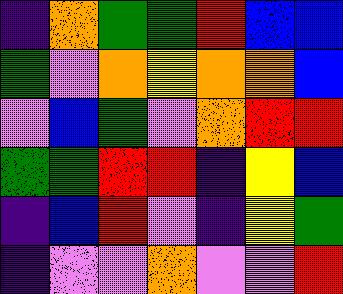[["indigo", "orange", "green", "green", "red", "blue", "blue"], ["green", "violet", "orange", "yellow", "orange", "orange", "blue"], ["violet", "blue", "green", "violet", "orange", "red", "red"], ["green", "green", "red", "red", "indigo", "yellow", "blue"], ["indigo", "blue", "red", "violet", "indigo", "yellow", "green"], ["indigo", "violet", "violet", "orange", "violet", "violet", "red"]]